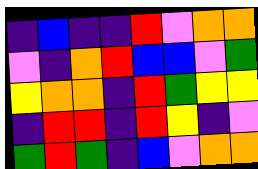[["indigo", "blue", "indigo", "indigo", "red", "violet", "orange", "orange"], ["violet", "indigo", "orange", "red", "blue", "blue", "violet", "green"], ["yellow", "orange", "orange", "indigo", "red", "green", "yellow", "yellow"], ["indigo", "red", "red", "indigo", "red", "yellow", "indigo", "violet"], ["green", "red", "green", "indigo", "blue", "violet", "orange", "orange"]]